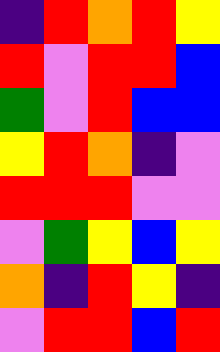[["indigo", "red", "orange", "red", "yellow"], ["red", "violet", "red", "red", "blue"], ["green", "violet", "red", "blue", "blue"], ["yellow", "red", "orange", "indigo", "violet"], ["red", "red", "red", "violet", "violet"], ["violet", "green", "yellow", "blue", "yellow"], ["orange", "indigo", "red", "yellow", "indigo"], ["violet", "red", "red", "blue", "red"]]